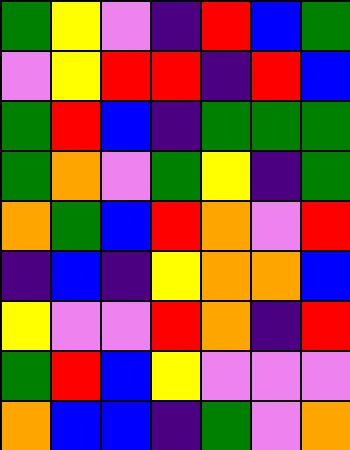[["green", "yellow", "violet", "indigo", "red", "blue", "green"], ["violet", "yellow", "red", "red", "indigo", "red", "blue"], ["green", "red", "blue", "indigo", "green", "green", "green"], ["green", "orange", "violet", "green", "yellow", "indigo", "green"], ["orange", "green", "blue", "red", "orange", "violet", "red"], ["indigo", "blue", "indigo", "yellow", "orange", "orange", "blue"], ["yellow", "violet", "violet", "red", "orange", "indigo", "red"], ["green", "red", "blue", "yellow", "violet", "violet", "violet"], ["orange", "blue", "blue", "indigo", "green", "violet", "orange"]]